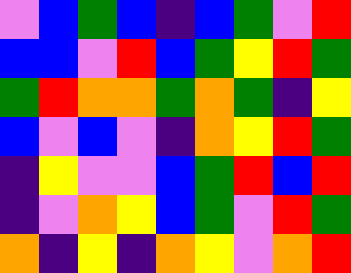[["violet", "blue", "green", "blue", "indigo", "blue", "green", "violet", "red"], ["blue", "blue", "violet", "red", "blue", "green", "yellow", "red", "green"], ["green", "red", "orange", "orange", "green", "orange", "green", "indigo", "yellow"], ["blue", "violet", "blue", "violet", "indigo", "orange", "yellow", "red", "green"], ["indigo", "yellow", "violet", "violet", "blue", "green", "red", "blue", "red"], ["indigo", "violet", "orange", "yellow", "blue", "green", "violet", "red", "green"], ["orange", "indigo", "yellow", "indigo", "orange", "yellow", "violet", "orange", "red"]]